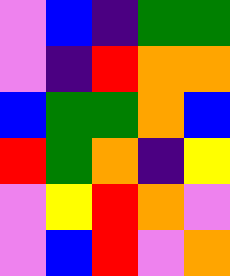[["violet", "blue", "indigo", "green", "green"], ["violet", "indigo", "red", "orange", "orange"], ["blue", "green", "green", "orange", "blue"], ["red", "green", "orange", "indigo", "yellow"], ["violet", "yellow", "red", "orange", "violet"], ["violet", "blue", "red", "violet", "orange"]]